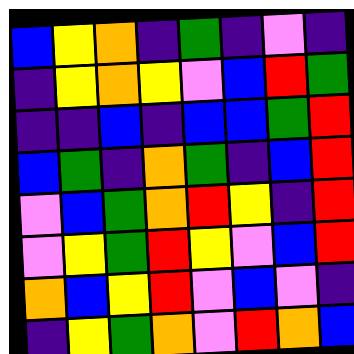[["blue", "yellow", "orange", "indigo", "green", "indigo", "violet", "indigo"], ["indigo", "yellow", "orange", "yellow", "violet", "blue", "red", "green"], ["indigo", "indigo", "blue", "indigo", "blue", "blue", "green", "red"], ["blue", "green", "indigo", "orange", "green", "indigo", "blue", "red"], ["violet", "blue", "green", "orange", "red", "yellow", "indigo", "red"], ["violet", "yellow", "green", "red", "yellow", "violet", "blue", "red"], ["orange", "blue", "yellow", "red", "violet", "blue", "violet", "indigo"], ["indigo", "yellow", "green", "orange", "violet", "red", "orange", "blue"]]